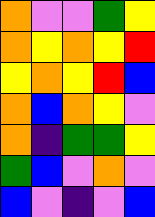[["orange", "violet", "violet", "green", "yellow"], ["orange", "yellow", "orange", "yellow", "red"], ["yellow", "orange", "yellow", "red", "blue"], ["orange", "blue", "orange", "yellow", "violet"], ["orange", "indigo", "green", "green", "yellow"], ["green", "blue", "violet", "orange", "violet"], ["blue", "violet", "indigo", "violet", "blue"]]